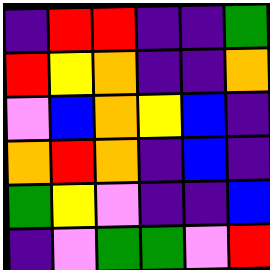[["indigo", "red", "red", "indigo", "indigo", "green"], ["red", "yellow", "orange", "indigo", "indigo", "orange"], ["violet", "blue", "orange", "yellow", "blue", "indigo"], ["orange", "red", "orange", "indigo", "blue", "indigo"], ["green", "yellow", "violet", "indigo", "indigo", "blue"], ["indigo", "violet", "green", "green", "violet", "red"]]